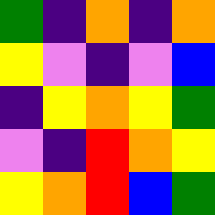[["green", "indigo", "orange", "indigo", "orange"], ["yellow", "violet", "indigo", "violet", "blue"], ["indigo", "yellow", "orange", "yellow", "green"], ["violet", "indigo", "red", "orange", "yellow"], ["yellow", "orange", "red", "blue", "green"]]